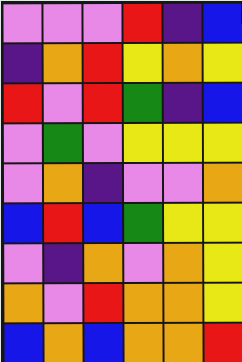[["violet", "violet", "violet", "red", "indigo", "blue"], ["indigo", "orange", "red", "yellow", "orange", "yellow"], ["red", "violet", "red", "green", "indigo", "blue"], ["violet", "green", "violet", "yellow", "yellow", "yellow"], ["violet", "orange", "indigo", "violet", "violet", "orange"], ["blue", "red", "blue", "green", "yellow", "yellow"], ["violet", "indigo", "orange", "violet", "orange", "yellow"], ["orange", "violet", "red", "orange", "orange", "yellow"], ["blue", "orange", "blue", "orange", "orange", "red"]]